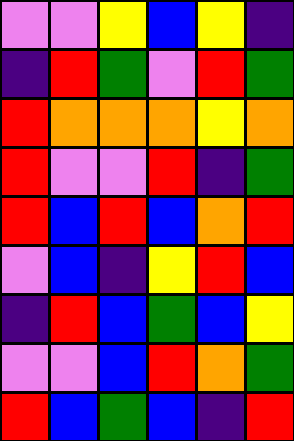[["violet", "violet", "yellow", "blue", "yellow", "indigo"], ["indigo", "red", "green", "violet", "red", "green"], ["red", "orange", "orange", "orange", "yellow", "orange"], ["red", "violet", "violet", "red", "indigo", "green"], ["red", "blue", "red", "blue", "orange", "red"], ["violet", "blue", "indigo", "yellow", "red", "blue"], ["indigo", "red", "blue", "green", "blue", "yellow"], ["violet", "violet", "blue", "red", "orange", "green"], ["red", "blue", "green", "blue", "indigo", "red"]]